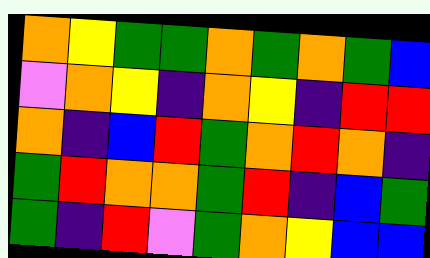[["orange", "yellow", "green", "green", "orange", "green", "orange", "green", "blue"], ["violet", "orange", "yellow", "indigo", "orange", "yellow", "indigo", "red", "red"], ["orange", "indigo", "blue", "red", "green", "orange", "red", "orange", "indigo"], ["green", "red", "orange", "orange", "green", "red", "indigo", "blue", "green"], ["green", "indigo", "red", "violet", "green", "orange", "yellow", "blue", "blue"]]